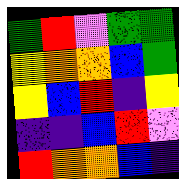[["green", "red", "violet", "green", "green"], ["yellow", "orange", "orange", "blue", "green"], ["yellow", "blue", "red", "indigo", "yellow"], ["indigo", "indigo", "blue", "red", "violet"], ["red", "orange", "orange", "blue", "indigo"]]